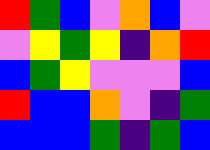[["red", "green", "blue", "violet", "orange", "blue", "violet"], ["violet", "yellow", "green", "yellow", "indigo", "orange", "red"], ["blue", "green", "yellow", "violet", "violet", "violet", "blue"], ["red", "blue", "blue", "orange", "violet", "indigo", "green"], ["blue", "blue", "blue", "green", "indigo", "green", "blue"]]